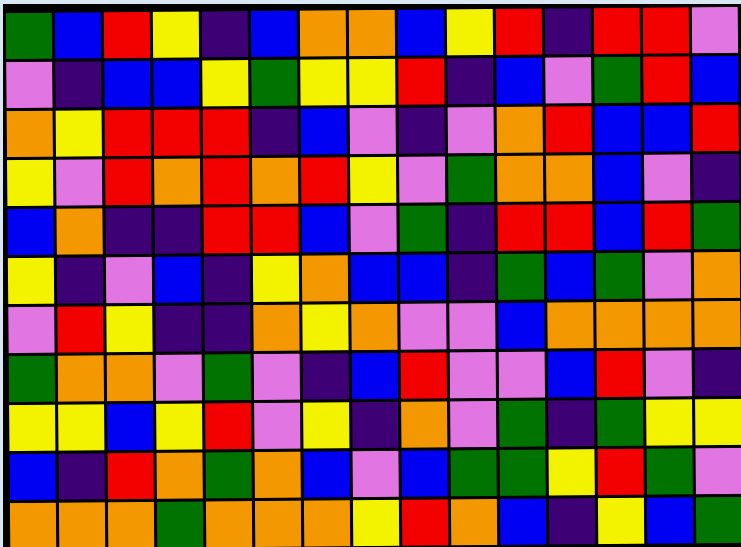[["green", "blue", "red", "yellow", "indigo", "blue", "orange", "orange", "blue", "yellow", "red", "indigo", "red", "red", "violet"], ["violet", "indigo", "blue", "blue", "yellow", "green", "yellow", "yellow", "red", "indigo", "blue", "violet", "green", "red", "blue"], ["orange", "yellow", "red", "red", "red", "indigo", "blue", "violet", "indigo", "violet", "orange", "red", "blue", "blue", "red"], ["yellow", "violet", "red", "orange", "red", "orange", "red", "yellow", "violet", "green", "orange", "orange", "blue", "violet", "indigo"], ["blue", "orange", "indigo", "indigo", "red", "red", "blue", "violet", "green", "indigo", "red", "red", "blue", "red", "green"], ["yellow", "indigo", "violet", "blue", "indigo", "yellow", "orange", "blue", "blue", "indigo", "green", "blue", "green", "violet", "orange"], ["violet", "red", "yellow", "indigo", "indigo", "orange", "yellow", "orange", "violet", "violet", "blue", "orange", "orange", "orange", "orange"], ["green", "orange", "orange", "violet", "green", "violet", "indigo", "blue", "red", "violet", "violet", "blue", "red", "violet", "indigo"], ["yellow", "yellow", "blue", "yellow", "red", "violet", "yellow", "indigo", "orange", "violet", "green", "indigo", "green", "yellow", "yellow"], ["blue", "indigo", "red", "orange", "green", "orange", "blue", "violet", "blue", "green", "green", "yellow", "red", "green", "violet"], ["orange", "orange", "orange", "green", "orange", "orange", "orange", "yellow", "red", "orange", "blue", "indigo", "yellow", "blue", "green"]]